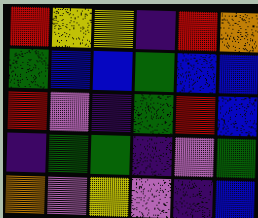[["red", "yellow", "yellow", "indigo", "red", "orange"], ["green", "blue", "blue", "green", "blue", "blue"], ["red", "violet", "indigo", "green", "red", "blue"], ["indigo", "green", "green", "indigo", "violet", "green"], ["orange", "violet", "yellow", "violet", "indigo", "blue"]]